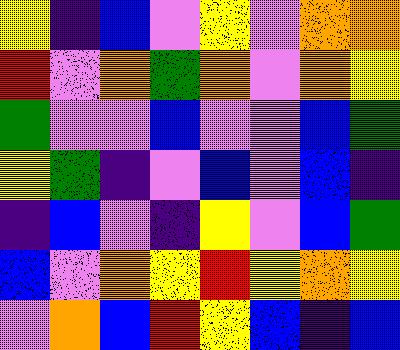[["yellow", "indigo", "blue", "violet", "yellow", "violet", "orange", "orange"], ["red", "violet", "orange", "green", "orange", "violet", "orange", "yellow"], ["green", "violet", "violet", "blue", "violet", "violet", "blue", "green"], ["yellow", "green", "indigo", "violet", "blue", "violet", "blue", "indigo"], ["indigo", "blue", "violet", "indigo", "yellow", "violet", "blue", "green"], ["blue", "violet", "orange", "yellow", "red", "yellow", "orange", "yellow"], ["violet", "orange", "blue", "red", "yellow", "blue", "indigo", "blue"]]